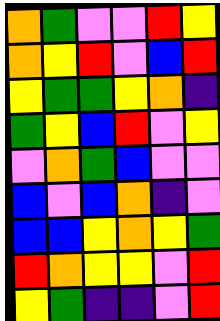[["orange", "green", "violet", "violet", "red", "yellow"], ["orange", "yellow", "red", "violet", "blue", "red"], ["yellow", "green", "green", "yellow", "orange", "indigo"], ["green", "yellow", "blue", "red", "violet", "yellow"], ["violet", "orange", "green", "blue", "violet", "violet"], ["blue", "violet", "blue", "orange", "indigo", "violet"], ["blue", "blue", "yellow", "orange", "yellow", "green"], ["red", "orange", "yellow", "yellow", "violet", "red"], ["yellow", "green", "indigo", "indigo", "violet", "red"]]